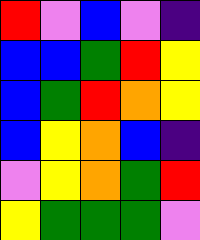[["red", "violet", "blue", "violet", "indigo"], ["blue", "blue", "green", "red", "yellow"], ["blue", "green", "red", "orange", "yellow"], ["blue", "yellow", "orange", "blue", "indigo"], ["violet", "yellow", "orange", "green", "red"], ["yellow", "green", "green", "green", "violet"]]